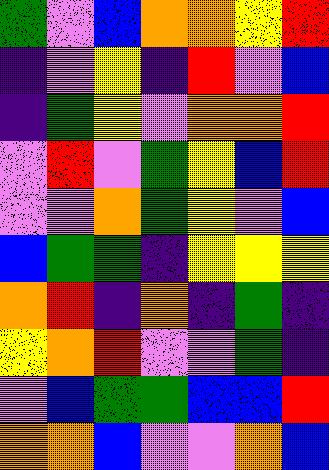[["green", "violet", "blue", "orange", "orange", "yellow", "red"], ["indigo", "violet", "yellow", "indigo", "red", "violet", "blue"], ["indigo", "green", "yellow", "violet", "orange", "orange", "red"], ["violet", "red", "violet", "green", "yellow", "blue", "red"], ["violet", "violet", "orange", "green", "yellow", "violet", "blue"], ["blue", "green", "green", "indigo", "yellow", "yellow", "yellow"], ["orange", "red", "indigo", "orange", "indigo", "green", "indigo"], ["yellow", "orange", "red", "violet", "violet", "green", "indigo"], ["violet", "blue", "green", "green", "blue", "blue", "red"], ["orange", "orange", "blue", "violet", "violet", "orange", "blue"]]